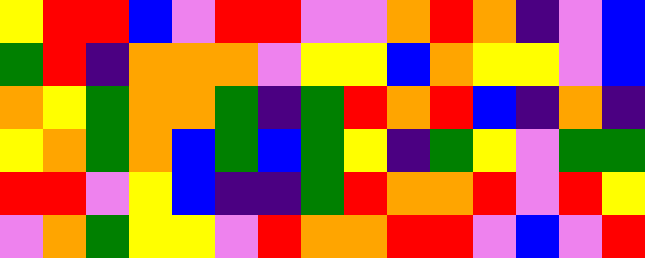[["yellow", "red", "red", "blue", "violet", "red", "red", "violet", "violet", "orange", "red", "orange", "indigo", "violet", "blue"], ["green", "red", "indigo", "orange", "orange", "orange", "violet", "yellow", "yellow", "blue", "orange", "yellow", "yellow", "violet", "blue"], ["orange", "yellow", "green", "orange", "orange", "green", "indigo", "green", "red", "orange", "red", "blue", "indigo", "orange", "indigo"], ["yellow", "orange", "green", "orange", "blue", "green", "blue", "green", "yellow", "indigo", "green", "yellow", "violet", "green", "green"], ["red", "red", "violet", "yellow", "blue", "indigo", "indigo", "green", "red", "orange", "orange", "red", "violet", "red", "yellow"], ["violet", "orange", "green", "yellow", "yellow", "violet", "red", "orange", "orange", "red", "red", "violet", "blue", "violet", "red"]]